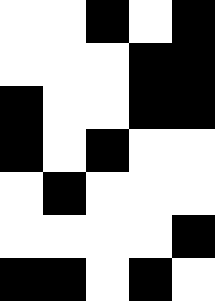[["white", "white", "black", "white", "black"], ["white", "white", "white", "black", "black"], ["black", "white", "white", "black", "black"], ["black", "white", "black", "white", "white"], ["white", "black", "white", "white", "white"], ["white", "white", "white", "white", "black"], ["black", "black", "white", "black", "white"]]